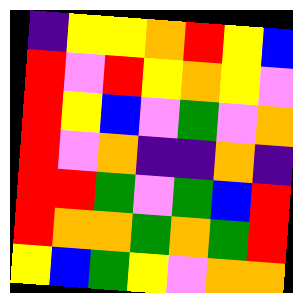[["indigo", "yellow", "yellow", "orange", "red", "yellow", "blue"], ["red", "violet", "red", "yellow", "orange", "yellow", "violet"], ["red", "yellow", "blue", "violet", "green", "violet", "orange"], ["red", "violet", "orange", "indigo", "indigo", "orange", "indigo"], ["red", "red", "green", "violet", "green", "blue", "red"], ["red", "orange", "orange", "green", "orange", "green", "red"], ["yellow", "blue", "green", "yellow", "violet", "orange", "orange"]]